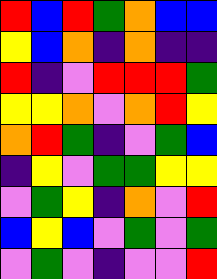[["red", "blue", "red", "green", "orange", "blue", "blue"], ["yellow", "blue", "orange", "indigo", "orange", "indigo", "indigo"], ["red", "indigo", "violet", "red", "red", "red", "green"], ["yellow", "yellow", "orange", "violet", "orange", "red", "yellow"], ["orange", "red", "green", "indigo", "violet", "green", "blue"], ["indigo", "yellow", "violet", "green", "green", "yellow", "yellow"], ["violet", "green", "yellow", "indigo", "orange", "violet", "red"], ["blue", "yellow", "blue", "violet", "green", "violet", "green"], ["violet", "green", "violet", "indigo", "violet", "violet", "red"]]